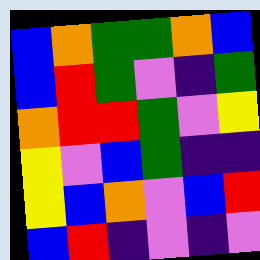[["blue", "orange", "green", "green", "orange", "blue"], ["blue", "red", "green", "violet", "indigo", "green"], ["orange", "red", "red", "green", "violet", "yellow"], ["yellow", "violet", "blue", "green", "indigo", "indigo"], ["yellow", "blue", "orange", "violet", "blue", "red"], ["blue", "red", "indigo", "violet", "indigo", "violet"]]